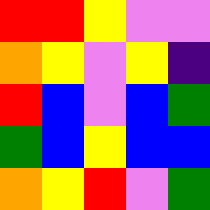[["red", "red", "yellow", "violet", "violet"], ["orange", "yellow", "violet", "yellow", "indigo"], ["red", "blue", "violet", "blue", "green"], ["green", "blue", "yellow", "blue", "blue"], ["orange", "yellow", "red", "violet", "green"]]